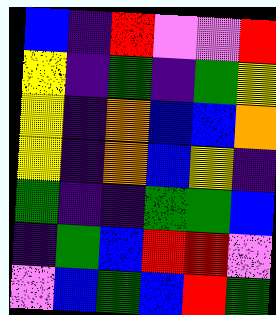[["blue", "indigo", "red", "violet", "violet", "red"], ["yellow", "indigo", "green", "indigo", "green", "yellow"], ["yellow", "indigo", "orange", "blue", "blue", "orange"], ["yellow", "indigo", "orange", "blue", "yellow", "indigo"], ["green", "indigo", "indigo", "green", "green", "blue"], ["indigo", "green", "blue", "red", "red", "violet"], ["violet", "blue", "green", "blue", "red", "green"]]